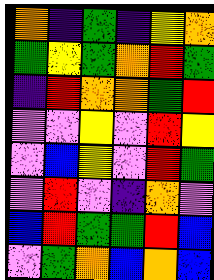[["orange", "indigo", "green", "indigo", "yellow", "orange"], ["green", "yellow", "green", "orange", "red", "green"], ["indigo", "red", "orange", "orange", "green", "red"], ["violet", "violet", "yellow", "violet", "red", "yellow"], ["violet", "blue", "yellow", "violet", "red", "green"], ["violet", "red", "violet", "indigo", "orange", "violet"], ["blue", "red", "green", "green", "red", "blue"], ["violet", "green", "orange", "blue", "orange", "blue"]]